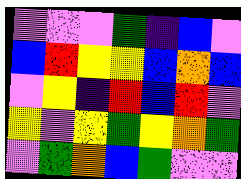[["violet", "violet", "violet", "green", "indigo", "blue", "violet"], ["blue", "red", "yellow", "yellow", "blue", "orange", "blue"], ["violet", "yellow", "indigo", "red", "blue", "red", "violet"], ["yellow", "violet", "yellow", "green", "yellow", "orange", "green"], ["violet", "green", "orange", "blue", "green", "violet", "violet"]]